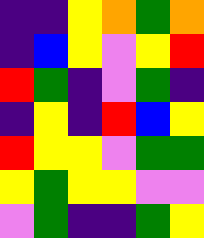[["indigo", "indigo", "yellow", "orange", "green", "orange"], ["indigo", "blue", "yellow", "violet", "yellow", "red"], ["red", "green", "indigo", "violet", "green", "indigo"], ["indigo", "yellow", "indigo", "red", "blue", "yellow"], ["red", "yellow", "yellow", "violet", "green", "green"], ["yellow", "green", "yellow", "yellow", "violet", "violet"], ["violet", "green", "indigo", "indigo", "green", "yellow"]]